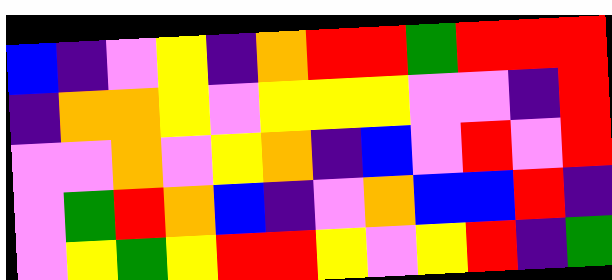[["blue", "indigo", "violet", "yellow", "indigo", "orange", "red", "red", "green", "red", "red", "red"], ["indigo", "orange", "orange", "yellow", "violet", "yellow", "yellow", "yellow", "violet", "violet", "indigo", "red"], ["violet", "violet", "orange", "violet", "yellow", "orange", "indigo", "blue", "violet", "red", "violet", "red"], ["violet", "green", "red", "orange", "blue", "indigo", "violet", "orange", "blue", "blue", "red", "indigo"], ["violet", "yellow", "green", "yellow", "red", "red", "yellow", "violet", "yellow", "red", "indigo", "green"]]